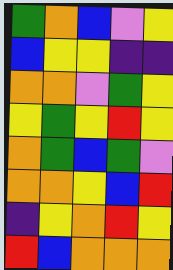[["green", "orange", "blue", "violet", "yellow"], ["blue", "yellow", "yellow", "indigo", "indigo"], ["orange", "orange", "violet", "green", "yellow"], ["yellow", "green", "yellow", "red", "yellow"], ["orange", "green", "blue", "green", "violet"], ["orange", "orange", "yellow", "blue", "red"], ["indigo", "yellow", "orange", "red", "yellow"], ["red", "blue", "orange", "orange", "orange"]]